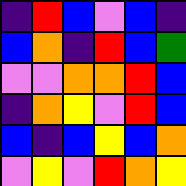[["indigo", "red", "blue", "violet", "blue", "indigo"], ["blue", "orange", "indigo", "red", "blue", "green"], ["violet", "violet", "orange", "orange", "red", "blue"], ["indigo", "orange", "yellow", "violet", "red", "blue"], ["blue", "indigo", "blue", "yellow", "blue", "orange"], ["violet", "yellow", "violet", "red", "orange", "yellow"]]